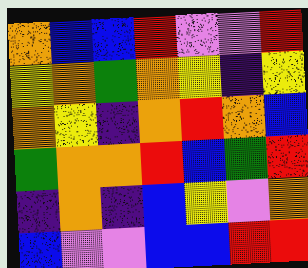[["orange", "blue", "blue", "red", "violet", "violet", "red"], ["yellow", "orange", "green", "orange", "yellow", "indigo", "yellow"], ["orange", "yellow", "indigo", "orange", "red", "orange", "blue"], ["green", "orange", "orange", "red", "blue", "green", "red"], ["indigo", "orange", "indigo", "blue", "yellow", "violet", "orange"], ["blue", "violet", "violet", "blue", "blue", "red", "red"]]